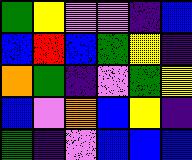[["green", "yellow", "violet", "violet", "indigo", "blue"], ["blue", "red", "blue", "green", "yellow", "indigo"], ["orange", "green", "indigo", "violet", "green", "yellow"], ["blue", "violet", "orange", "blue", "yellow", "indigo"], ["green", "indigo", "violet", "blue", "blue", "blue"]]